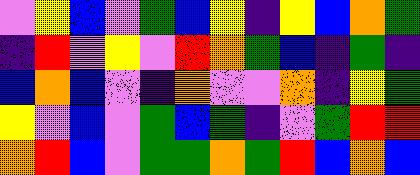[["violet", "yellow", "blue", "violet", "green", "blue", "yellow", "indigo", "yellow", "blue", "orange", "green"], ["indigo", "red", "violet", "yellow", "violet", "red", "orange", "green", "blue", "indigo", "green", "indigo"], ["blue", "orange", "blue", "violet", "indigo", "orange", "violet", "violet", "orange", "indigo", "yellow", "green"], ["yellow", "violet", "blue", "violet", "green", "blue", "green", "indigo", "violet", "green", "red", "red"], ["orange", "red", "blue", "violet", "green", "green", "orange", "green", "red", "blue", "orange", "blue"]]